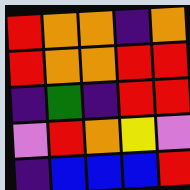[["red", "orange", "orange", "indigo", "orange"], ["red", "orange", "orange", "red", "red"], ["indigo", "green", "indigo", "red", "red"], ["violet", "red", "orange", "yellow", "violet"], ["indigo", "blue", "blue", "blue", "red"]]